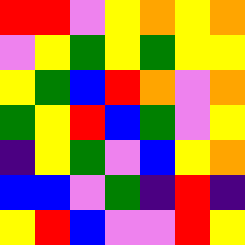[["red", "red", "violet", "yellow", "orange", "yellow", "orange"], ["violet", "yellow", "green", "yellow", "green", "yellow", "yellow"], ["yellow", "green", "blue", "red", "orange", "violet", "orange"], ["green", "yellow", "red", "blue", "green", "violet", "yellow"], ["indigo", "yellow", "green", "violet", "blue", "yellow", "orange"], ["blue", "blue", "violet", "green", "indigo", "red", "indigo"], ["yellow", "red", "blue", "violet", "violet", "red", "yellow"]]